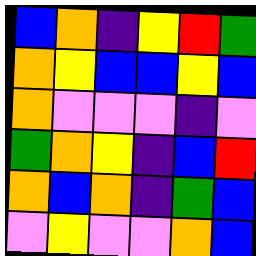[["blue", "orange", "indigo", "yellow", "red", "green"], ["orange", "yellow", "blue", "blue", "yellow", "blue"], ["orange", "violet", "violet", "violet", "indigo", "violet"], ["green", "orange", "yellow", "indigo", "blue", "red"], ["orange", "blue", "orange", "indigo", "green", "blue"], ["violet", "yellow", "violet", "violet", "orange", "blue"]]